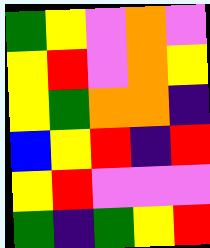[["green", "yellow", "violet", "orange", "violet"], ["yellow", "red", "violet", "orange", "yellow"], ["yellow", "green", "orange", "orange", "indigo"], ["blue", "yellow", "red", "indigo", "red"], ["yellow", "red", "violet", "violet", "violet"], ["green", "indigo", "green", "yellow", "red"]]